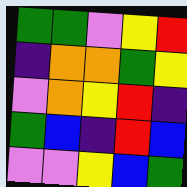[["green", "green", "violet", "yellow", "red"], ["indigo", "orange", "orange", "green", "yellow"], ["violet", "orange", "yellow", "red", "indigo"], ["green", "blue", "indigo", "red", "blue"], ["violet", "violet", "yellow", "blue", "green"]]